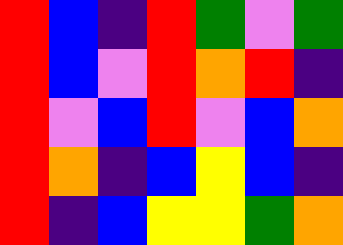[["red", "blue", "indigo", "red", "green", "violet", "green"], ["red", "blue", "violet", "red", "orange", "red", "indigo"], ["red", "violet", "blue", "red", "violet", "blue", "orange"], ["red", "orange", "indigo", "blue", "yellow", "blue", "indigo"], ["red", "indigo", "blue", "yellow", "yellow", "green", "orange"]]